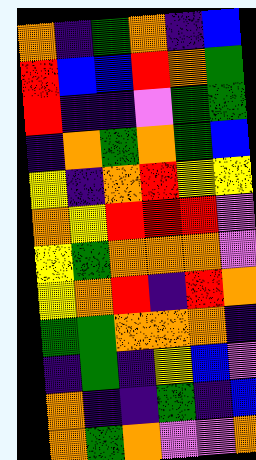[["orange", "indigo", "green", "orange", "indigo", "blue"], ["red", "blue", "blue", "red", "orange", "green"], ["red", "indigo", "indigo", "violet", "green", "green"], ["indigo", "orange", "green", "orange", "green", "blue"], ["yellow", "indigo", "orange", "red", "yellow", "yellow"], ["orange", "yellow", "red", "red", "red", "violet"], ["yellow", "green", "orange", "orange", "orange", "violet"], ["yellow", "orange", "red", "indigo", "red", "orange"], ["green", "green", "orange", "orange", "orange", "indigo"], ["indigo", "green", "indigo", "yellow", "blue", "violet"], ["orange", "indigo", "indigo", "green", "indigo", "blue"], ["orange", "green", "orange", "violet", "violet", "orange"]]